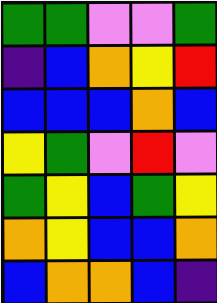[["green", "green", "violet", "violet", "green"], ["indigo", "blue", "orange", "yellow", "red"], ["blue", "blue", "blue", "orange", "blue"], ["yellow", "green", "violet", "red", "violet"], ["green", "yellow", "blue", "green", "yellow"], ["orange", "yellow", "blue", "blue", "orange"], ["blue", "orange", "orange", "blue", "indigo"]]